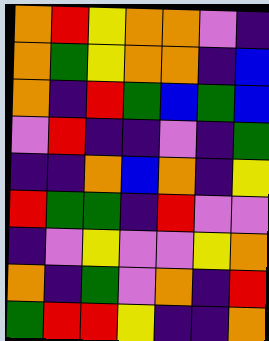[["orange", "red", "yellow", "orange", "orange", "violet", "indigo"], ["orange", "green", "yellow", "orange", "orange", "indigo", "blue"], ["orange", "indigo", "red", "green", "blue", "green", "blue"], ["violet", "red", "indigo", "indigo", "violet", "indigo", "green"], ["indigo", "indigo", "orange", "blue", "orange", "indigo", "yellow"], ["red", "green", "green", "indigo", "red", "violet", "violet"], ["indigo", "violet", "yellow", "violet", "violet", "yellow", "orange"], ["orange", "indigo", "green", "violet", "orange", "indigo", "red"], ["green", "red", "red", "yellow", "indigo", "indigo", "orange"]]